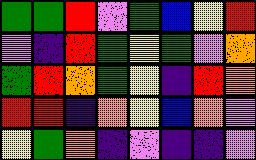[["green", "green", "red", "violet", "green", "blue", "yellow", "red"], ["violet", "indigo", "red", "green", "yellow", "green", "violet", "orange"], ["green", "red", "orange", "green", "yellow", "indigo", "red", "orange"], ["red", "red", "indigo", "orange", "yellow", "blue", "orange", "violet"], ["yellow", "green", "orange", "indigo", "violet", "indigo", "indigo", "violet"]]